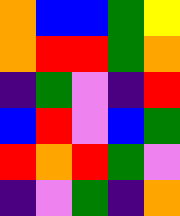[["orange", "blue", "blue", "green", "yellow"], ["orange", "red", "red", "green", "orange"], ["indigo", "green", "violet", "indigo", "red"], ["blue", "red", "violet", "blue", "green"], ["red", "orange", "red", "green", "violet"], ["indigo", "violet", "green", "indigo", "orange"]]